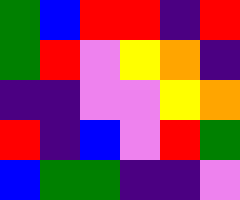[["green", "blue", "red", "red", "indigo", "red"], ["green", "red", "violet", "yellow", "orange", "indigo"], ["indigo", "indigo", "violet", "violet", "yellow", "orange"], ["red", "indigo", "blue", "violet", "red", "green"], ["blue", "green", "green", "indigo", "indigo", "violet"]]